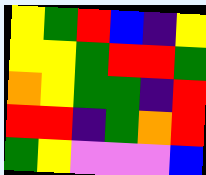[["yellow", "green", "red", "blue", "indigo", "yellow"], ["yellow", "yellow", "green", "red", "red", "green"], ["orange", "yellow", "green", "green", "indigo", "red"], ["red", "red", "indigo", "green", "orange", "red"], ["green", "yellow", "violet", "violet", "violet", "blue"]]